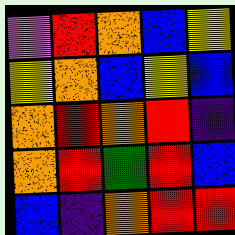[["violet", "red", "orange", "blue", "yellow"], ["yellow", "orange", "blue", "yellow", "blue"], ["orange", "red", "orange", "red", "indigo"], ["orange", "red", "green", "red", "blue"], ["blue", "indigo", "orange", "red", "red"]]